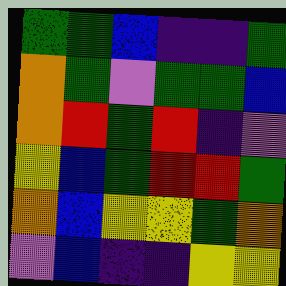[["green", "green", "blue", "indigo", "indigo", "green"], ["orange", "green", "violet", "green", "green", "blue"], ["orange", "red", "green", "red", "indigo", "violet"], ["yellow", "blue", "green", "red", "red", "green"], ["orange", "blue", "yellow", "yellow", "green", "orange"], ["violet", "blue", "indigo", "indigo", "yellow", "yellow"]]